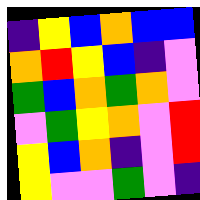[["indigo", "yellow", "blue", "orange", "blue", "blue"], ["orange", "red", "yellow", "blue", "indigo", "violet"], ["green", "blue", "orange", "green", "orange", "violet"], ["violet", "green", "yellow", "orange", "violet", "red"], ["yellow", "blue", "orange", "indigo", "violet", "red"], ["yellow", "violet", "violet", "green", "violet", "indigo"]]